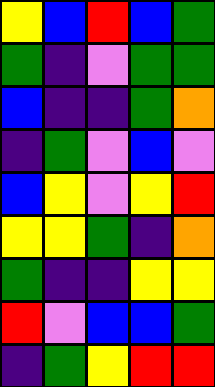[["yellow", "blue", "red", "blue", "green"], ["green", "indigo", "violet", "green", "green"], ["blue", "indigo", "indigo", "green", "orange"], ["indigo", "green", "violet", "blue", "violet"], ["blue", "yellow", "violet", "yellow", "red"], ["yellow", "yellow", "green", "indigo", "orange"], ["green", "indigo", "indigo", "yellow", "yellow"], ["red", "violet", "blue", "blue", "green"], ["indigo", "green", "yellow", "red", "red"]]